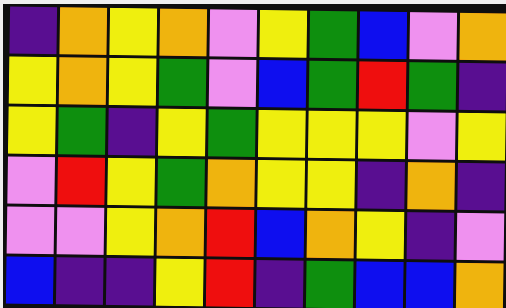[["indigo", "orange", "yellow", "orange", "violet", "yellow", "green", "blue", "violet", "orange"], ["yellow", "orange", "yellow", "green", "violet", "blue", "green", "red", "green", "indigo"], ["yellow", "green", "indigo", "yellow", "green", "yellow", "yellow", "yellow", "violet", "yellow"], ["violet", "red", "yellow", "green", "orange", "yellow", "yellow", "indigo", "orange", "indigo"], ["violet", "violet", "yellow", "orange", "red", "blue", "orange", "yellow", "indigo", "violet"], ["blue", "indigo", "indigo", "yellow", "red", "indigo", "green", "blue", "blue", "orange"]]